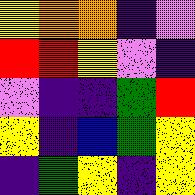[["yellow", "orange", "orange", "indigo", "violet"], ["red", "red", "yellow", "violet", "indigo"], ["violet", "indigo", "indigo", "green", "red"], ["yellow", "indigo", "blue", "green", "yellow"], ["indigo", "green", "yellow", "indigo", "yellow"]]